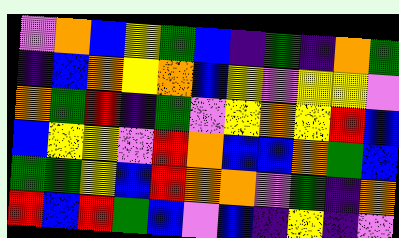[["violet", "orange", "blue", "yellow", "green", "blue", "indigo", "green", "indigo", "orange", "green"], ["indigo", "blue", "orange", "yellow", "orange", "blue", "yellow", "violet", "yellow", "yellow", "violet"], ["orange", "green", "red", "indigo", "green", "violet", "yellow", "orange", "yellow", "red", "blue"], ["blue", "yellow", "yellow", "violet", "red", "orange", "blue", "blue", "orange", "green", "blue"], ["green", "green", "yellow", "blue", "red", "orange", "orange", "violet", "green", "indigo", "orange"], ["red", "blue", "red", "green", "blue", "violet", "blue", "indigo", "yellow", "indigo", "violet"]]